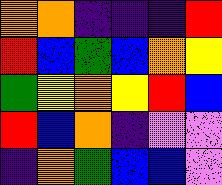[["orange", "orange", "indigo", "indigo", "indigo", "red"], ["red", "blue", "green", "blue", "orange", "yellow"], ["green", "yellow", "orange", "yellow", "red", "blue"], ["red", "blue", "orange", "indigo", "violet", "violet"], ["indigo", "orange", "green", "blue", "blue", "violet"]]